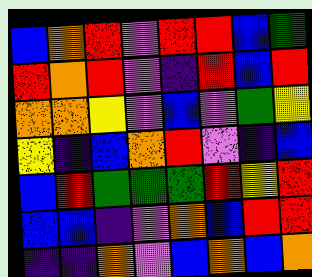[["blue", "orange", "red", "violet", "red", "red", "blue", "green"], ["red", "orange", "red", "violet", "indigo", "red", "blue", "red"], ["orange", "orange", "yellow", "violet", "blue", "violet", "green", "yellow"], ["yellow", "indigo", "blue", "orange", "red", "violet", "indigo", "blue"], ["blue", "red", "green", "green", "green", "red", "yellow", "red"], ["blue", "blue", "indigo", "violet", "orange", "blue", "red", "red"], ["indigo", "indigo", "orange", "violet", "blue", "orange", "blue", "orange"]]